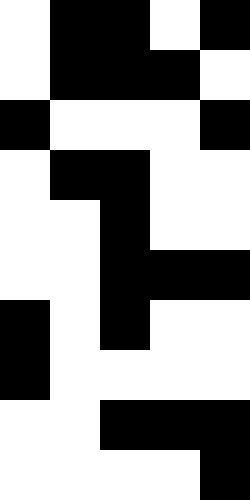[["white", "black", "black", "white", "black"], ["white", "black", "black", "black", "white"], ["black", "white", "white", "white", "black"], ["white", "black", "black", "white", "white"], ["white", "white", "black", "white", "white"], ["white", "white", "black", "black", "black"], ["black", "white", "black", "white", "white"], ["black", "white", "white", "white", "white"], ["white", "white", "black", "black", "black"], ["white", "white", "white", "white", "black"]]